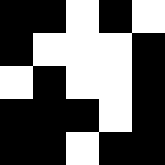[["black", "black", "white", "black", "white"], ["black", "white", "white", "white", "black"], ["white", "black", "white", "white", "black"], ["black", "black", "black", "white", "black"], ["black", "black", "white", "black", "black"]]